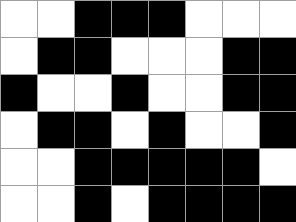[["white", "white", "black", "black", "black", "white", "white", "white"], ["white", "black", "black", "white", "white", "white", "black", "black"], ["black", "white", "white", "black", "white", "white", "black", "black"], ["white", "black", "black", "white", "black", "white", "white", "black"], ["white", "white", "black", "black", "black", "black", "black", "white"], ["white", "white", "black", "white", "black", "black", "black", "black"]]